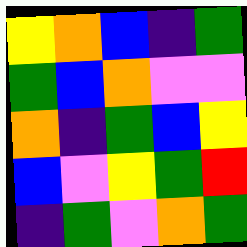[["yellow", "orange", "blue", "indigo", "green"], ["green", "blue", "orange", "violet", "violet"], ["orange", "indigo", "green", "blue", "yellow"], ["blue", "violet", "yellow", "green", "red"], ["indigo", "green", "violet", "orange", "green"]]